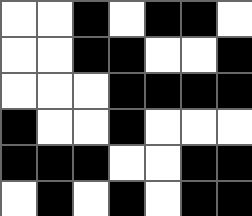[["white", "white", "black", "white", "black", "black", "white"], ["white", "white", "black", "black", "white", "white", "black"], ["white", "white", "white", "black", "black", "black", "black"], ["black", "white", "white", "black", "white", "white", "white"], ["black", "black", "black", "white", "white", "black", "black"], ["white", "black", "white", "black", "white", "black", "black"]]